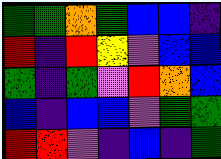[["green", "green", "orange", "green", "blue", "blue", "indigo"], ["red", "indigo", "red", "yellow", "violet", "blue", "blue"], ["green", "indigo", "green", "violet", "red", "orange", "blue"], ["blue", "indigo", "blue", "blue", "violet", "green", "green"], ["red", "red", "violet", "indigo", "blue", "indigo", "green"]]